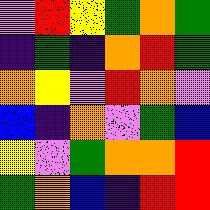[["violet", "red", "yellow", "green", "orange", "green"], ["indigo", "green", "indigo", "orange", "red", "green"], ["orange", "yellow", "violet", "red", "orange", "violet"], ["blue", "indigo", "orange", "violet", "green", "blue"], ["yellow", "violet", "green", "orange", "orange", "red"], ["green", "orange", "blue", "indigo", "red", "red"]]